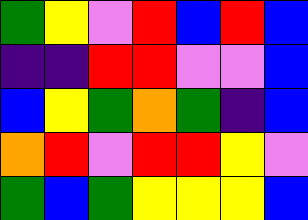[["green", "yellow", "violet", "red", "blue", "red", "blue"], ["indigo", "indigo", "red", "red", "violet", "violet", "blue"], ["blue", "yellow", "green", "orange", "green", "indigo", "blue"], ["orange", "red", "violet", "red", "red", "yellow", "violet"], ["green", "blue", "green", "yellow", "yellow", "yellow", "blue"]]